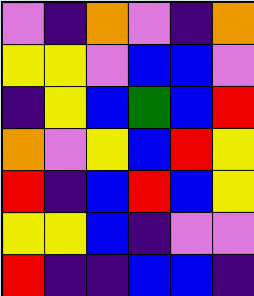[["violet", "indigo", "orange", "violet", "indigo", "orange"], ["yellow", "yellow", "violet", "blue", "blue", "violet"], ["indigo", "yellow", "blue", "green", "blue", "red"], ["orange", "violet", "yellow", "blue", "red", "yellow"], ["red", "indigo", "blue", "red", "blue", "yellow"], ["yellow", "yellow", "blue", "indigo", "violet", "violet"], ["red", "indigo", "indigo", "blue", "blue", "indigo"]]